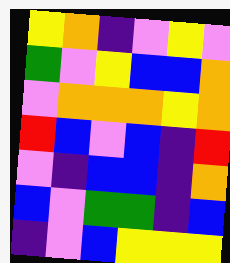[["yellow", "orange", "indigo", "violet", "yellow", "violet"], ["green", "violet", "yellow", "blue", "blue", "orange"], ["violet", "orange", "orange", "orange", "yellow", "orange"], ["red", "blue", "violet", "blue", "indigo", "red"], ["violet", "indigo", "blue", "blue", "indigo", "orange"], ["blue", "violet", "green", "green", "indigo", "blue"], ["indigo", "violet", "blue", "yellow", "yellow", "yellow"]]